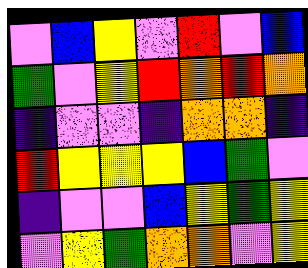[["violet", "blue", "yellow", "violet", "red", "violet", "blue"], ["green", "violet", "yellow", "red", "orange", "red", "orange"], ["indigo", "violet", "violet", "indigo", "orange", "orange", "indigo"], ["red", "yellow", "yellow", "yellow", "blue", "green", "violet"], ["indigo", "violet", "violet", "blue", "yellow", "green", "yellow"], ["violet", "yellow", "green", "orange", "orange", "violet", "yellow"]]